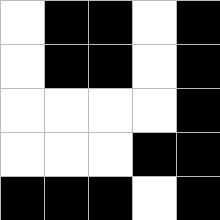[["white", "black", "black", "white", "black"], ["white", "black", "black", "white", "black"], ["white", "white", "white", "white", "black"], ["white", "white", "white", "black", "black"], ["black", "black", "black", "white", "black"]]